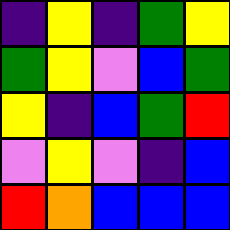[["indigo", "yellow", "indigo", "green", "yellow"], ["green", "yellow", "violet", "blue", "green"], ["yellow", "indigo", "blue", "green", "red"], ["violet", "yellow", "violet", "indigo", "blue"], ["red", "orange", "blue", "blue", "blue"]]